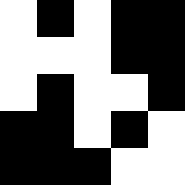[["white", "black", "white", "black", "black"], ["white", "white", "white", "black", "black"], ["white", "black", "white", "white", "black"], ["black", "black", "white", "black", "white"], ["black", "black", "black", "white", "white"]]